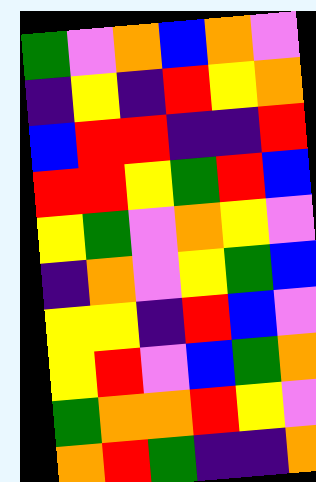[["green", "violet", "orange", "blue", "orange", "violet"], ["indigo", "yellow", "indigo", "red", "yellow", "orange"], ["blue", "red", "red", "indigo", "indigo", "red"], ["red", "red", "yellow", "green", "red", "blue"], ["yellow", "green", "violet", "orange", "yellow", "violet"], ["indigo", "orange", "violet", "yellow", "green", "blue"], ["yellow", "yellow", "indigo", "red", "blue", "violet"], ["yellow", "red", "violet", "blue", "green", "orange"], ["green", "orange", "orange", "red", "yellow", "violet"], ["orange", "red", "green", "indigo", "indigo", "orange"]]